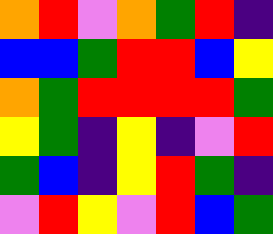[["orange", "red", "violet", "orange", "green", "red", "indigo"], ["blue", "blue", "green", "red", "red", "blue", "yellow"], ["orange", "green", "red", "red", "red", "red", "green"], ["yellow", "green", "indigo", "yellow", "indigo", "violet", "red"], ["green", "blue", "indigo", "yellow", "red", "green", "indigo"], ["violet", "red", "yellow", "violet", "red", "blue", "green"]]